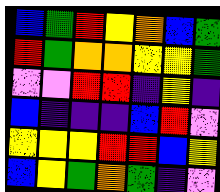[["blue", "green", "red", "yellow", "orange", "blue", "green"], ["red", "green", "orange", "orange", "yellow", "yellow", "green"], ["violet", "violet", "red", "red", "indigo", "yellow", "indigo"], ["blue", "indigo", "indigo", "indigo", "blue", "red", "violet"], ["yellow", "yellow", "yellow", "red", "red", "blue", "yellow"], ["blue", "yellow", "green", "orange", "green", "indigo", "violet"]]